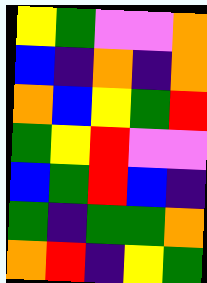[["yellow", "green", "violet", "violet", "orange"], ["blue", "indigo", "orange", "indigo", "orange"], ["orange", "blue", "yellow", "green", "red"], ["green", "yellow", "red", "violet", "violet"], ["blue", "green", "red", "blue", "indigo"], ["green", "indigo", "green", "green", "orange"], ["orange", "red", "indigo", "yellow", "green"]]